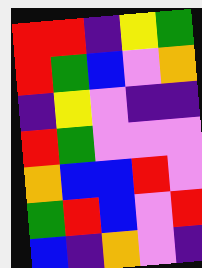[["red", "red", "indigo", "yellow", "green"], ["red", "green", "blue", "violet", "orange"], ["indigo", "yellow", "violet", "indigo", "indigo"], ["red", "green", "violet", "violet", "violet"], ["orange", "blue", "blue", "red", "violet"], ["green", "red", "blue", "violet", "red"], ["blue", "indigo", "orange", "violet", "indigo"]]